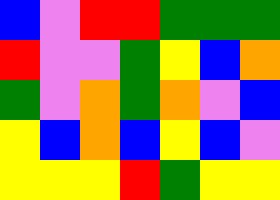[["blue", "violet", "red", "red", "green", "green", "green"], ["red", "violet", "violet", "green", "yellow", "blue", "orange"], ["green", "violet", "orange", "green", "orange", "violet", "blue"], ["yellow", "blue", "orange", "blue", "yellow", "blue", "violet"], ["yellow", "yellow", "yellow", "red", "green", "yellow", "yellow"]]